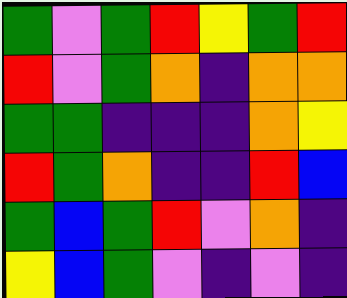[["green", "violet", "green", "red", "yellow", "green", "red"], ["red", "violet", "green", "orange", "indigo", "orange", "orange"], ["green", "green", "indigo", "indigo", "indigo", "orange", "yellow"], ["red", "green", "orange", "indigo", "indigo", "red", "blue"], ["green", "blue", "green", "red", "violet", "orange", "indigo"], ["yellow", "blue", "green", "violet", "indigo", "violet", "indigo"]]